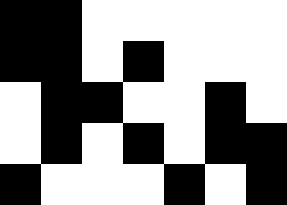[["black", "black", "white", "white", "white", "white", "white"], ["black", "black", "white", "black", "white", "white", "white"], ["white", "black", "black", "white", "white", "black", "white"], ["white", "black", "white", "black", "white", "black", "black"], ["black", "white", "white", "white", "black", "white", "black"]]